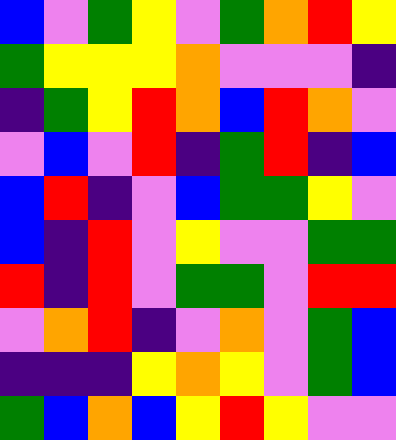[["blue", "violet", "green", "yellow", "violet", "green", "orange", "red", "yellow"], ["green", "yellow", "yellow", "yellow", "orange", "violet", "violet", "violet", "indigo"], ["indigo", "green", "yellow", "red", "orange", "blue", "red", "orange", "violet"], ["violet", "blue", "violet", "red", "indigo", "green", "red", "indigo", "blue"], ["blue", "red", "indigo", "violet", "blue", "green", "green", "yellow", "violet"], ["blue", "indigo", "red", "violet", "yellow", "violet", "violet", "green", "green"], ["red", "indigo", "red", "violet", "green", "green", "violet", "red", "red"], ["violet", "orange", "red", "indigo", "violet", "orange", "violet", "green", "blue"], ["indigo", "indigo", "indigo", "yellow", "orange", "yellow", "violet", "green", "blue"], ["green", "blue", "orange", "blue", "yellow", "red", "yellow", "violet", "violet"]]